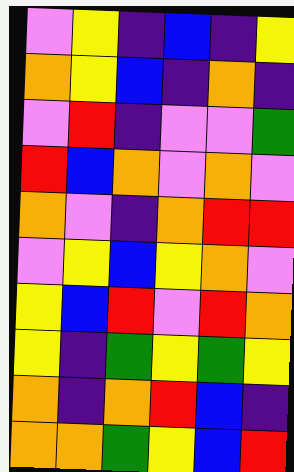[["violet", "yellow", "indigo", "blue", "indigo", "yellow"], ["orange", "yellow", "blue", "indigo", "orange", "indigo"], ["violet", "red", "indigo", "violet", "violet", "green"], ["red", "blue", "orange", "violet", "orange", "violet"], ["orange", "violet", "indigo", "orange", "red", "red"], ["violet", "yellow", "blue", "yellow", "orange", "violet"], ["yellow", "blue", "red", "violet", "red", "orange"], ["yellow", "indigo", "green", "yellow", "green", "yellow"], ["orange", "indigo", "orange", "red", "blue", "indigo"], ["orange", "orange", "green", "yellow", "blue", "red"]]